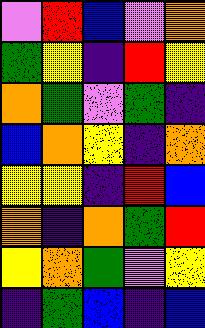[["violet", "red", "blue", "violet", "orange"], ["green", "yellow", "indigo", "red", "yellow"], ["orange", "green", "violet", "green", "indigo"], ["blue", "orange", "yellow", "indigo", "orange"], ["yellow", "yellow", "indigo", "red", "blue"], ["orange", "indigo", "orange", "green", "red"], ["yellow", "orange", "green", "violet", "yellow"], ["indigo", "green", "blue", "indigo", "blue"]]